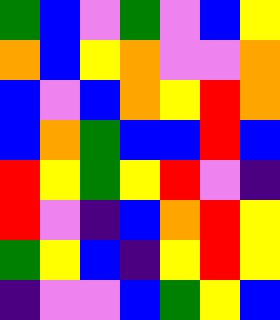[["green", "blue", "violet", "green", "violet", "blue", "yellow"], ["orange", "blue", "yellow", "orange", "violet", "violet", "orange"], ["blue", "violet", "blue", "orange", "yellow", "red", "orange"], ["blue", "orange", "green", "blue", "blue", "red", "blue"], ["red", "yellow", "green", "yellow", "red", "violet", "indigo"], ["red", "violet", "indigo", "blue", "orange", "red", "yellow"], ["green", "yellow", "blue", "indigo", "yellow", "red", "yellow"], ["indigo", "violet", "violet", "blue", "green", "yellow", "blue"]]